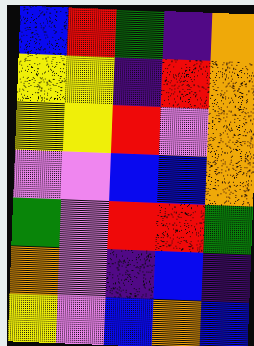[["blue", "red", "green", "indigo", "orange"], ["yellow", "yellow", "indigo", "red", "orange"], ["yellow", "yellow", "red", "violet", "orange"], ["violet", "violet", "blue", "blue", "orange"], ["green", "violet", "red", "red", "green"], ["orange", "violet", "indigo", "blue", "indigo"], ["yellow", "violet", "blue", "orange", "blue"]]